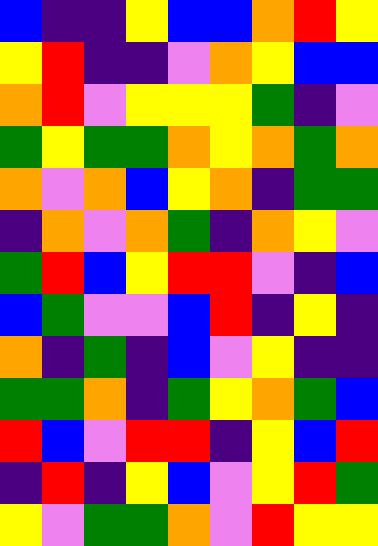[["blue", "indigo", "indigo", "yellow", "blue", "blue", "orange", "red", "yellow"], ["yellow", "red", "indigo", "indigo", "violet", "orange", "yellow", "blue", "blue"], ["orange", "red", "violet", "yellow", "yellow", "yellow", "green", "indigo", "violet"], ["green", "yellow", "green", "green", "orange", "yellow", "orange", "green", "orange"], ["orange", "violet", "orange", "blue", "yellow", "orange", "indigo", "green", "green"], ["indigo", "orange", "violet", "orange", "green", "indigo", "orange", "yellow", "violet"], ["green", "red", "blue", "yellow", "red", "red", "violet", "indigo", "blue"], ["blue", "green", "violet", "violet", "blue", "red", "indigo", "yellow", "indigo"], ["orange", "indigo", "green", "indigo", "blue", "violet", "yellow", "indigo", "indigo"], ["green", "green", "orange", "indigo", "green", "yellow", "orange", "green", "blue"], ["red", "blue", "violet", "red", "red", "indigo", "yellow", "blue", "red"], ["indigo", "red", "indigo", "yellow", "blue", "violet", "yellow", "red", "green"], ["yellow", "violet", "green", "green", "orange", "violet", "red", "yellow", "yellow"]]